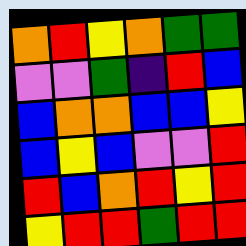[["orange", "red", "yellow", "orange", "green", "green"], ["violet", "violet", "green", "indigo", "red", "blue"], ["blue", "orange", "orange", "blue", "blue", "yellow"], ["blue", "yellow", "blue", "violet", "violet", "red"], ["red", "blue", "orange", "red", "yellow", "red"], ["yellow", "red", "red", "green", "red", "red"]]